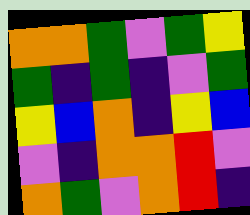[["orange", "orange", "green", "violet", "green", "yellow"], ["green", "indigo", "green", "indigo", "violet", "green"], ["yellow", "blue", "orange", "indigo", "yellow", "blue"], ["violet", "indigo", "orange", "orange", "red", "violet"], ["orange", "green", "violet", "orange", "red", "indigo"]]